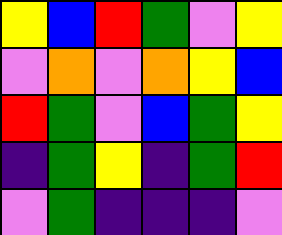[["yellow", "blue", "red", "green", "violet", "yellow"], ["violet", "orange", "violet", "orange", "yellow", "blue"], ["red", "green", "violet", "blue", "green", "yellow"], ["indigo", "green", "yellow", "indigo", "green", "red"], ["violet", "green", "indigo", "indigo", "indigo", "violet"]]